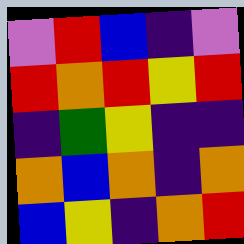[["violet", "red", "blue", "indigo", "violet"], ["red", "orange", "red", "yellow", "red"], ["indigo", "green", "yellow", "indigo", "indigo"], ["orange", "blue", "orange", "indigo", "orange"], ["blue", "yellow", "indigo", "orange", "red"]]